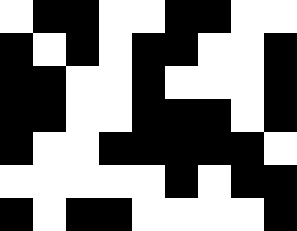[["white", "black", "black", "white", "white", "black", "black", "white", "white"], ["black", "white", "black", "white", "black", "black", "white", "white", "black"], ["black", "black", "white", "white", "black", "white", "white", "white", "black"], ["black", "black", "white", "white", "black", "black", "black", "white", "black"], ["black", "white", "white", "black", "black", "black", "black", "black", "white"], ["white", "white", "white", "white", "white", "black", "white", "black", "black"], ["black", "white", "black", "black", "white", "white", "white", "white", "black"]]